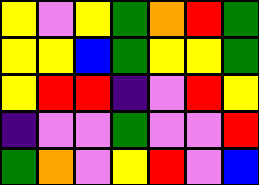[["yellow", "violet", "yellow", "green", "orange", "red", "green"], ["yellow", "yellow", "blue", "green", "yellow", "yellow", "green"], ["yellow", "red", "red", "indigo", "violet", "red", "yellow"], ["indigo", "violet", "violet", "green", "violet", "violet", "red"], ["green", "orange", "violet", "yellow", "red", "violet", "blue"]]